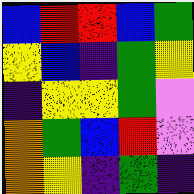[["blue", "red", "red", "blue", "green"], ["yellow", "blue", "indigo", "green", "yellow"], ["indigo", "yellow", "yellow", "green", "violet"], ["orange", "green", "blue", "red", "violet"], ["orange", "yellow", "indigo", "green", "indigo"]]